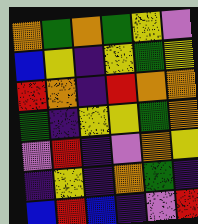[["orange", "green", "orange", "green", "yellow", "violet"], ["blue", "yellow", "indigo", "yellow", "green", "yellow"], ["red", "orange", "indigo", "red", "orange", "orange"], ["green", "indigo", "yellow", "yellow", "green", "orange"], ["violet", "red", "indigo", "violet", "orange", "yellow"], ["indigo", "yellow", "indigo", "orange", "green", "indigo"], ["blue", "red", "blue", "indigo", "violet", "red"]]